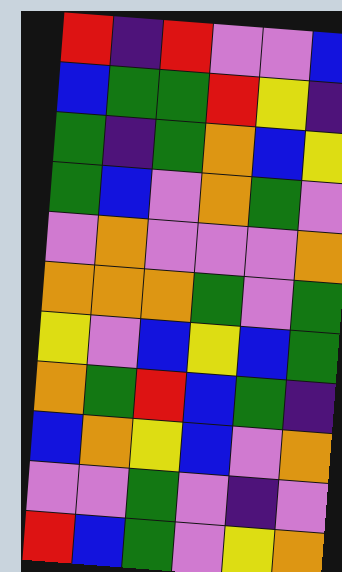[["red", "indigo", "red", "violet", "violet", "blue"], ["blue", "green", "green", "red", "yellow", "indigo"], ["green", "indigo", "green", "orange", "blue", "yellow"], ["green", "blue", "violet", "orange", "green", "violet"], ["violet", "orange", "violet", "violet", "violet", "orange"], ["orange", "orange", "orange", "green", "violet", "green"], ["yellow", "violet", "blue", "yellow", "blue", "green"], ["orange", "green", "red", "blue", "green", "indigo"], ["blue", "orange", "yellow", "blue", "violet", "orange"], ["violet", "violet", "green", "violet", "indigo", "violet"], ["red", "blue", "green", "violet", "yellow", "orange"]]